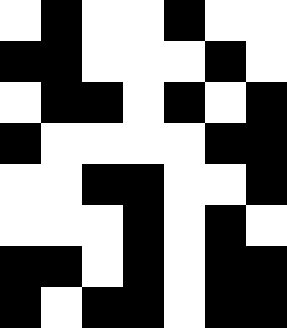[["white", "black", "white", "white", "black", "white", "white"], ["black", "black", "white", "white", "white", "black", "white"], ["white", "black", "black", "white", "black", "white", "black"], ["black", "white", "white", "white", "white", "black", "black"], ["white", "white", "black", "black", "white", "white", "black"], ["white", "white", "white", "black", "white", "black", "white"], ["black", "black", "white", "black", "white", "black", "black"], ["black", "white", "black", "black", "white", "black", "black"]]